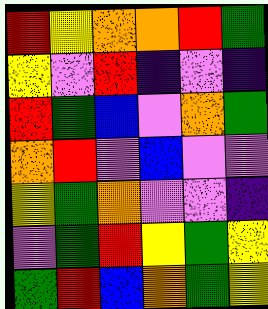[["red", "yellow", "orange", "orange", "red", "green"], ["yellow", "violet", "red", "indigo", "violet", "indigo"], ["red", "green", "blue", "violet", "orange", "green"], ["orange", "red", "violet", "blue", "violet", "violet"], ["yellow", "green", "orange", "violet", "violet", "indigo"], ["violet", "green", "red", "yellow", "green", "yellow"], ["green", "red", "blue", "orange", "green", "yellow"]]